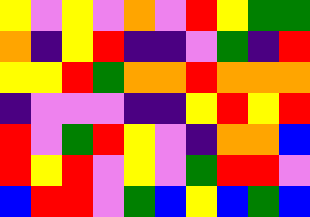[["yellow", "violet", "yellow", "violet", "orange", "violet", "red", "yellow", "green", "green"], ["orange", "indigo", "yellow", "red", "indigo", "indigo", "violet", "green", "indigo", "red"], ["yellow", "yellow", "red", "green", "orange", "orange", "red", "orange", "orange", "orange"], ["indigo", "violet", "violet", "violet", "indigo", "indigo", "yellow", "red", "yellow", "red"], ["red", "violet", "green", "red", "yellow", "violet", "indigo", "orange", "orange", "blue"], ["red", "yellow", "red", "violet", "yellow", "violet", "green", "red", "red", "violet"], ["blue", "red", "red", "violet", "green", "blue", "yellow", "blue", "green", "blue"]]